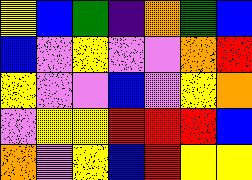[["yellow", "blue", "green", "indigo", "orange", "green", "blue"], ["blue", "violet", "yellow", "violet", "violet", "orange", "red"], ["yellow", "violet", "violet", "blue", "violet", "yellow", "orange"], ["violet", "yellow", "yellow", "red", "red", "red", "blue"], ["orange", "violet", "yellow", "blue", "red", "yellow", "yellow"]]